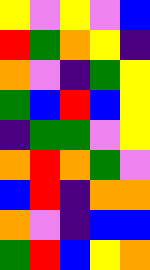[["yellow", "violet", "yellow", "violet", "blue"], ["red", "green", "orange", "yellow", "indigo"], ["orange", "violet", "indigo", "green", "yellow"], ["green", "blue", "red", "blue", "yellow"], ["indigo", "green", "green", "violet", "yellow"], ["orange", "red", "orange", "green", "violet"], ["blue", "red", "indigo", "orange", "orange"], ["orange", "violet", "indigo", "blue", "blue"], ["green", "red", "blue", "yellow", "orange"]]